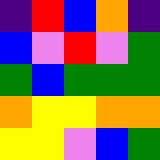[["indigo", "red", "blue", "orange", "indigo"], ["blue", "violet", "red", "violet", "green"], ["green", "blue", "green", "green", "green"], ["orange", "yellow", "yellow", "orange", "orange"], ["yellow", "yellow", "violet", "blue", "green"]]